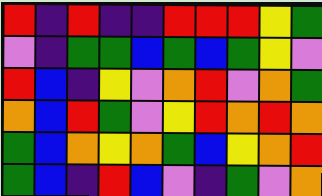[["red", "indigo", "red", "indigo", "indigo", "red", "red", "red", "yellow", "green"], ["violet", "indigo", "green", "green", "blue", "green", "blue", "green", "yellow", "violet"], ["red", "blue", "indigo", "yellow", "violet", "orange", "red", "violet", "orange", "green"], ["orange", "blue", "red", "green", "violet", "yellow", "red", "orange", "red", "orange"], ["green", "blue", "orange", "yellow", "orange", "green", "blue", "yellow", "orange", "red"], ["green", "blue", "indigo", "red", "blue", "violet", "indigo", "green", "violet", "orange"]]